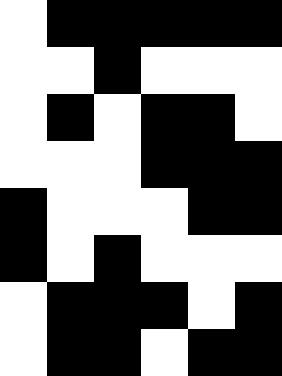[["white", "black", "black", "black", "black", "black"], ["white", "white", "black", "white", "white", "white"], ["white", "black", "white", "black", "black", "white"], ["white", "white", "white", "black", "black", "black"], ["black", "white", "white", "white", "black", "black"], ["black", "white", "black", "white", "white", "white"], ["white", "black", "black", "black", "white", "black"], ["white", "black", "black", "white", "black", "black"]]